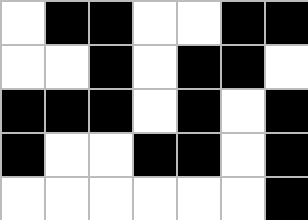[["white", "black", "black", "white", "white", "black", "black"], ["white", "white", "black", "white", "black", "black", "white"], ["black", "black", "black", "white", "black", "white", "black"], ["black", "white", "white", "black", "black", "white", "black"], ["white", "white", "white", "white", "white", "white", "black"]]